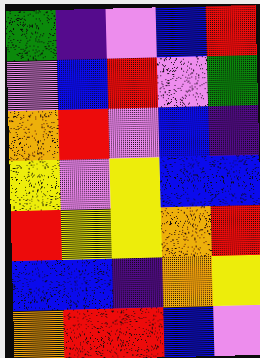[["green", "indigo", "violet", "blue", "red"], ["violet", "blue", "red", "violet", "green"], ["orange", "red", "violet", "blue", "indigo"], ["yellow", "violet", "yellow", "blue", "blue"], ["red", "yellow", "yellow", "orange", "red"], ["blue", "blue", "indigo", "orange", "yellow"], ["orange", "red", "red", "blue", "violet"]]